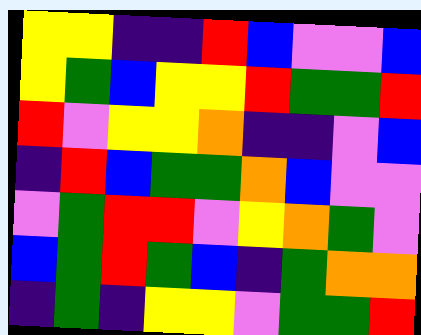[["yellow", "yellow", "indigo", "indigo", "red", "blue", "violet", "violet", "blue"], ["yellow", "green", "blue", "yellow", "yellow", "red", "green", "green", "red"], ["red", "violet", "yellow", "yellow", "orange", "indigo", "indigo", "violet", "blue"], ["indigo", "red", "blue", "green", "green", "orange", "blue", "violet", "violet"], ["violet", "green", "red", "red", "violet", "yellow", "orange", "green", "violet"], ["blue", "green", "red", "green", "blue", "indigo", "green", "orange", "orange"], ["indigo", "green", "indigo", "yellow", "yellow", "violet", "green", "green", "red"]]